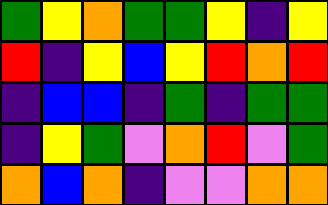[["green", "yellow", "orange", "green", "green", "yellow", "indigo", "yellow"], ["red", "indigo", "yellow", "blue", "yellow", "red", "orange", "red"], ["indigo", "blue", "blue", "indigo", "green", "indigo", "green", "green"], ["indigo", "yellow", "green", "violet", "orange", "red", "violet", "green"], ["orange", "blue", "orange", "indigo", "violet", "violet", "orange", "orange"]]